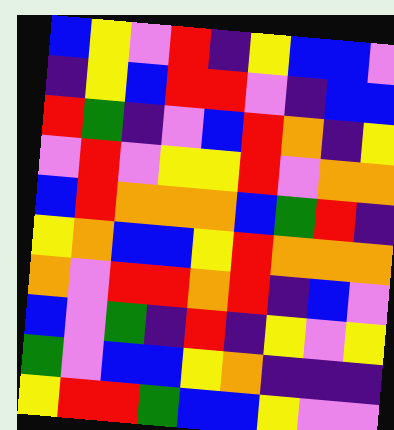[["blue", "yellow", "violet", "red", "indigo", "yellow", "blue", "blue", "violet"], ["indigo", "yellow", "blue", "red", "red", "violet", "indigo", "blue", "blue"], ["red", "green", "indigo", "violet", "blue", "red", "orange", "indigo", "yellow"], ["violet", "red", "violet", "yellow", "yellow", "red", "violet", "orange", "orange"], ["blue", "red", "orange", "orange", "orange", "blue", "green", "red", "indigo"], ["yellow", "orange", "blue", "blue", "yellow", "red", "orange", "orange", "orange"], ["orange", "violet", "red", "red", "orange", "red", "indigo", "blue", "violet"], ["blue", "violet", "green", "indigo", "red", "indigo", "yellow", "violet", "yellow"], ["green", "violet", "blue", "blue", "yellow", "orange", "indigo", "indigo", "indigo"], ["yellow", "red", "red", "green", "blue", "blue", "yellow", "violet", "violet"]]